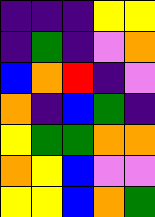[["indigo", "indigo", "indigo", "yellow", "yellow"], ["indigo", "green", "indigo", "violet", "orange"], ["blue", "orange", "red", "indigo", "violet"], ["orange", "indigo", "blue", "green", "indigo"], ["yellow", "green", "green", "orange", "orange"], ["orange", "yellow", "blue", "violet", "violet"], ["yellow", "yellow", "blue", "orange", "green"]]